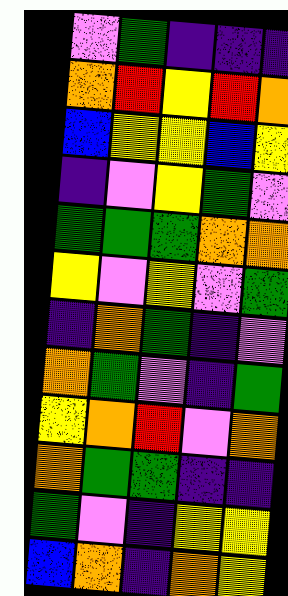[["violet", "green", "indigo", "indigo", "indigo"], ["orange", "red", "yellow", "red", "orange"], ["blue", "yellow", "yellow", "blue", "yellow"], ["indigo", "violet", "yellow", "green", "violet"], ["green", "green", "green", "orange", "orange"], ["yellow", "violet", "yellow", "violet", "green"], ["indigo", "orange", "green", "indigo", "violet"], ["orange", "green", "violet", "indigo", "green"], ["yellow", "orange", "red", "violet", "orange"], ["orange", "green", "green", "indigo", "indigo"], ["green", "violet", "indigo", "yellow", "yellow"], ["blue", "orange", "indigo", "orange", "yellow"]]